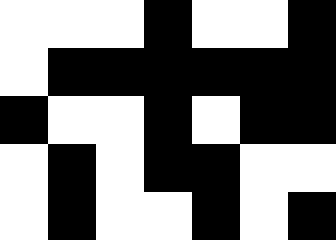[["white", "white", "white", "black", "white", "white", "black"], ["white", "black", "black", "black", "black", "black", "black"], ["black", "white", "white", "black", "white", "black", "black"], ["white", "black", "white", "black", "black", "white", "white"], ["white", "black", "white", "white", "black", "white", "black"]]